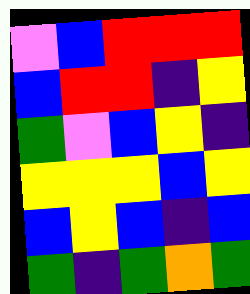[["violet", "blue", "red", "red", "red"], ["blue", "red", "red", "indigo", "yellow"], ["green", "violet", "blue", "yellow", "indigo"], ["yellow", "yellow", "yellow", "blue", "yellow"], ["blue", "yellow", "blue", "indigo", "blue"], ["green", "indigo", "green", "orange", "green"]]